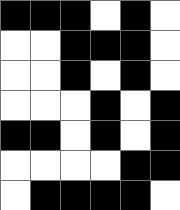[["black", "black", "black", "white", "black", "white"], ["white", "white", "black", "black", "black", "white"], ["white", "white", "black", "white", "black", "white"], ["white", "white", "white", "black", "white", "black"], ["black", "black", "white", "black", "white", "black"], ["white", "white", "white", "white", "black", "black"], ["white", "black", "black", "black", "black", "white"]]